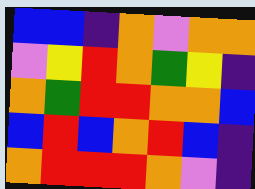[["blue", "blue", "indigo", "orange", "violet", "orange", "orange"], ["violet", "yellow", "red", "orange", "green", "yellow", "indigo"], ["orange", "green", "red", "red", "orange", "orange", "blue"], ["blue", "red", "blue", "orange", "red", "blue", "indigo"], ["orange", "red", "red", "red", "orange", "violet", "indigo"]]